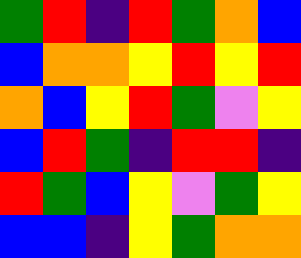[["green", "red", "indigo", "red", "green", "orange", "blue"], ["blue", "orange", "orange", "yellow", "red", "yellow", "red"], ["orange", "blue", "yellow", "red", "green", "violet", "yellow"], ["blue", "red", "green", "indigo", "red", "red", "indigo"], ["red", "green", "blue", "yellow", "violet", "green", "yellow"], ["blue", "blue", "indigo", "yellow", "green", "orange", "orange"]]